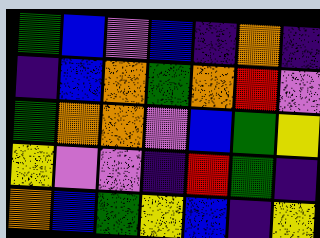[["green", "blue", "violet", "blue", "indigo", "orange", "indigo"], ["indigo", "blue", "orange", "green", "orange", "red", "violet"], ["green", "orange", "orange", "violet", "blue", "green", "yellow"], ["yellow", "violet", "violet", "indigo", "red", "green", "indigo"], ["orange", "blue", "green", "yellow", "blue", "indigo", "yellow"]]